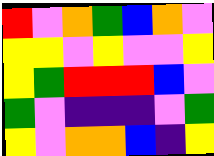[["red", "violet", "orange", "green", "blue", "orange", "violet"], ["yellow", "yellow", "violet", "yellow", "violet", "violet", "yellow"], ["yellow", "green", "red", "red", "red", "blue", "violet"], ["green", "violet", "indigo", "indigo", "indigo", "violet", "green"], ["yellow", "violet", "orange", "orange", "blue", "indigo", "yellow"]]